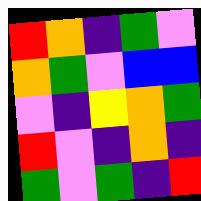[["red", "orange", "indigo", "green", "violet"], ["orange", "green", "violet", "blue", "blue"], ["violet", "indigo", "yellow", "orange", "green"], ["red", "violet", "indigo", "orange", "indigo"], ["green", "violet", "green", "indigo", "red"]]